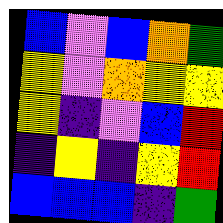[["blue", "violet", "blue", "orange", "green"], ["yellow", "violet", "orange", "yellow", "yellow"], ["yellow", "indigo", "violet", "blue", "red"], ["indigo", "yellow", "indigo", "yellow", "red"], ["blue", "blue", "blue", "indigo", "green"]]